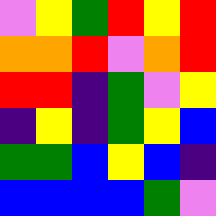[["violet", "yellow", "green", "red", "yellow", "red"], ["orange", "orange", "red", "violet", "orange", "red"], ["red", "red", "indigo", "green", "violet", "yellow"], ["indigo", "yellow", "indigo", "green", "yellow", "blue"], ["green", "green", "blue", "yellow", "blue", "indigo"], ["blue", "blue", "blue", "blue", "green", "violet"]]